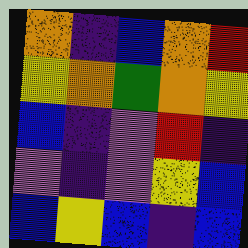[["orange", "indigo", "blue", "orange", "red"], ["yellow", "orange", "green", "orange", "yellow"], ["blue", "indigo", "violet", "red", "indigo"], ["violet", "indigo", "violet", "yellow", "blue"], ["blue", "yellow", "blue", "indigo", "blue"]]